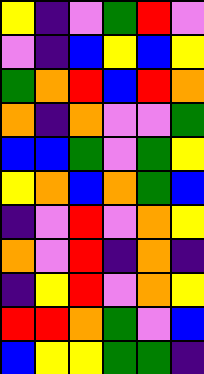[["yellow", "indigo", "violet", "green", "red", "violet"], ["violet", "indigo", "blue", "yellow", "blue", "yellow"], ["green", "orange", "red", "blue", "red", "orange"], ["orange", "indigo", "orange", "violet", "violet", "green"], ["blue", "blue", "green", "violet", "green", "yellow"], ["yellow", "orange", "blue", "orange", "green", "blue"], ["indigo", "violet", "red", "violet", "orange", "yellow"], ["orange", "violet", "red", "indigo", "orange", "indigo"], ["indigo", "yellow", "red", "violet", "orange", "yellow"], ["red", "red", "orange", "green", "violet", "blue"], ["blue", "yellow", "yellow", "green", "green", "indigo"]]